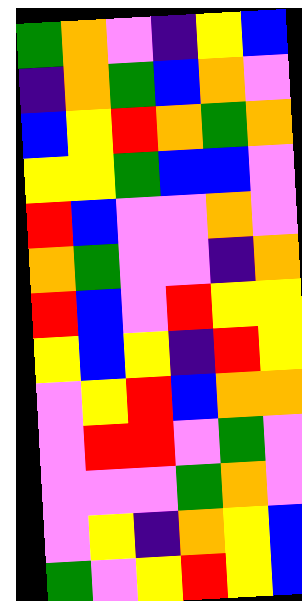[["green", "orange", "violet", "indigo", "yellow", "blue"], ["indigo", "orange", "green", "blue", "orange", "violet"], ["blue", "yellow", "red", "orange", "green", "orange"], ["yellow", "yellow", "green", "blue", "blue", "violet"], ["red", "blue", "violet", "violet", "orange", "violet"], ["orange", "green", "violet", "violet", "indigo", "orange"], ["red", "blue", "violet", "red", "yellow", "yellow"], ["yellow", "blue", "yellow", "indigo", "red", "yellow"], ["violet", "yellow", "red", "blue", "orange", "orange"], ["violet", "red", "red", "violet", "green", "violet"], ["violet", "violet", "violet", "green", "orange", "violet"], ["violet", "yellow", "indigo", "orange", "yellow", "blue"], ["green", "violet", "yellow", "red", "yellow", "blue"]]